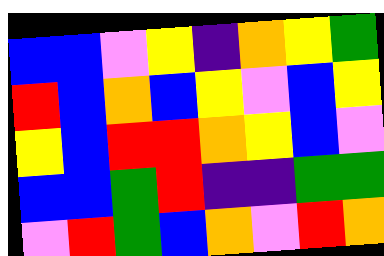[["blue", "blue", "violet", "yellow", "indigo", "orange", "yellow", "green"], ["red", "blue", "orange", "blue", "yellow", "violet", "blue", "yellow"], ["yellow", "blue", "red", "red", "orange", "yellow", "blue", "violet"], ["blue", "blue", "green", "red", "indigo", "indigo", "green", "green"], ["violet", "red", "green", "blue", "orange", "violet", "red", "orange"]]